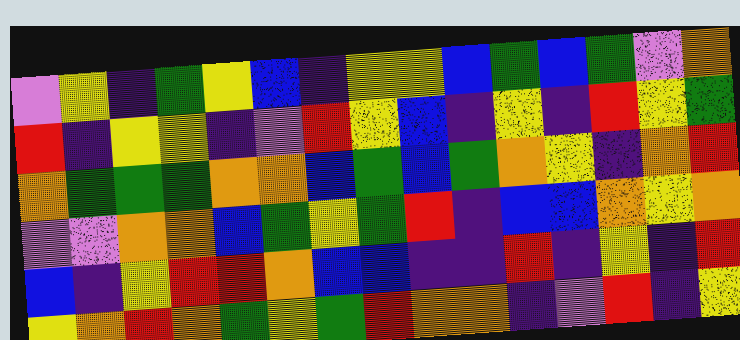[["violet", "yellow", "indigo", "green", "yellow", "blue", "indigo", "yellow", "yellow", "blue", "green", "blue", "green", "violet", "orange"], ["red", "indigo", "yellow", "yellow", "indigo", "violet", "red", "yellow", "blue", "indigo", "yellow", "indigo", "red", "yellow", "green"], ["orange", "green", "green", "green", "orange", "orange", "blue", "green", "blue", "green", "orange", "yellow", "indigo", "orange", "red"], ["violet", "violet", "orange", "orange", "blue", "green", "yellow", "green", "red", "indigo", "blue", "blue", "orange", "yellow", "orange"], ["blue", "indigo", "yellow", "red", "red", "orange", "blue", "blue", "indigo", "indigo", "red", "indigo", "yellow", "indigo", "red"], ["yellow", "orange", "red", "orange", "green", "yellow", "green", "red", "orange", "orange", "indigo", "violet", "red", "indigo", "yellow"]]